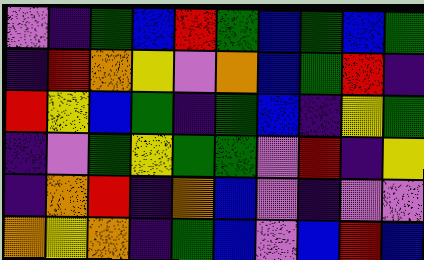[["violet", "indigo", "green", "blue", "red", "green", "blue", "green", "blue", "green"], ["indigo", "red", "orange", "yellow", "violet", "orange", "blue", "green", "red", "indigo"], ["red", "yellow", "blue", "green", "indigo", "green", "blue", "indigo", "yellow", "green"], ["indigo", "violet", "green", "yellow", "green", "green", "violet", "red", "indigo", "yellow"], ["indigo", "orange", "red", "indigo", "orange", "blue", "violet", "indigo", "violet", "violet"], ["orange", "yellow", "orange", "indigo", "green", "blue", "violet", "blue", "red", "blue"]]